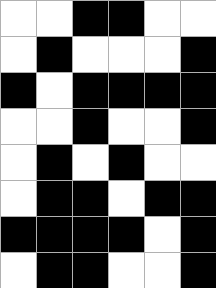[["white", "white", "black", "black", "white", "white"], ["white", "black", "white", "white", "white", "black"], ["black", "white", "black", "black", "black", "black"], ["white", "white", "black", "white", "white", "black"], ["white", "black", "white", "black", "white", "white"], ["white", "black", "black", "white", "black", "black"], ["black", "black", "black", "black", "white", "black"], ["white", "black", "black", "white", "white", "black"]]